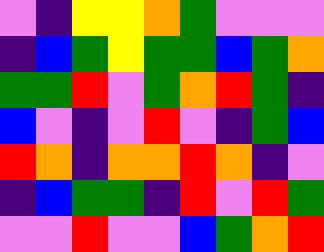[["violet", "indigo", "yellow", "yellow", "orange", "green", "violet", "violet", "violet"], ["indigo", "blue", "green", "yellow", "green", "green", "blue", "green", "orange"], ["green", "green", "red", "violet", "green", "orange", "red", "green", "indigo"], ["blue", "violet", "indigo", "violet", "red", "violet", "indigo", "green", "blue"], ["red", "orange", "indigo", "orange", "orange", "red", "orange", "indigo", "violet"], ["indigo", "blue", "green", "green", "indigo", "red", "violet", "red", "green"], ["violet", "violet", "red", "violet", "violet", "blue", "green", "orange", "red"]]